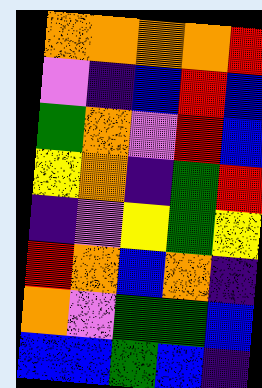[["orange", "orange", "orange", "orange", "red"], ["violet", "indigo", "blue", "red", "blue"], ["green", "orange", "violet", "red", "blue"], ["yellow", "orange", "indigo", "green", "red"], ["indigo", "violet", "yellow", "green", "yellow"], ["red", "orange", "blue", "orange", "indigo"], ["orange", "violet", "green", "green", "blue"], ["blue", "blue", "green", "blue", "indigo"]]